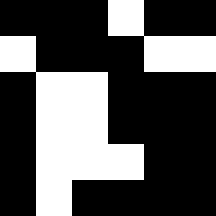[["black", "black", "black", "white", "black", "black"], ["white", "black", "black", "black", "white", "white"], ["black", "white", "white", "black", "black", "black"], ["black", "white", "white", "black", "black", "black"], ["black", "white", "white", "white", "black", "black"], ["black", "white", "black", "black", "black", "black"]]